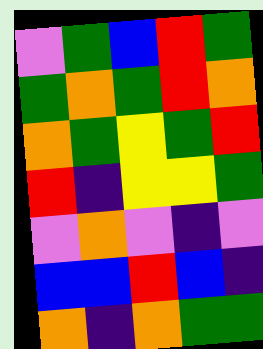[["violet", "green", "blue", "red", "green"], ["green", "orange", "green", "red", "orange"], ["orange", "green", "yellow", "green", "red"], ["red", "indigo", "yellow", "yellow", "green"], ["violet", "orange", "violet", "indigo", "violet"], ["blue", "blue", "red", "blue", "indigo"], ["orange", "indigo", "orange", "green", "green"]]